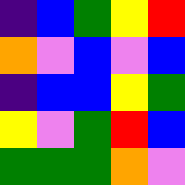[["indigo", "blue", "green", "yellow", "red"], ["orange", "violet", "blue", "violet", "blue"], ["indigo", "blue", "blue", "yellow", "green"], ["yellow", "violet", "green", "red", "blue"], ["green", "green", "green", "orange", "violet"]]